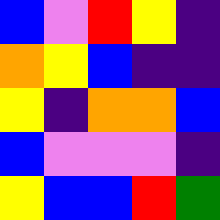[["blue", "violet", "red", "yellow", "indigo"], ["orange", "yellow", "blue", "indigo", "indigo"], ["yellow", "indigo", "orange", "orange", "blue"], ["blue", "violet", "violet", "violet", "indigo"], ["yellow", "blue", "blue", "red", "green"]]